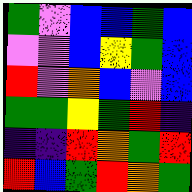[["green", "violet", "blue", "blue", "green", "blue"], ["violet", "violet", "blue", "yellow", "green", "blue"], ["red", "violet", "orange", "blue", "violet", "blue"], ["green", "green", "yellow", "green", "red", "indigo"], ["indigo", "indigo", "red", "orange", "green", "red"], ["red", "blue", "green", "red", "orange", "green"]]